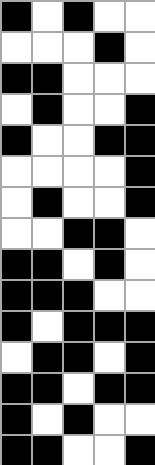[["black", "white", "black", "white", "white"], ["white", "white", "white", "black", "white"], ["black", "black", "white", "white", "white"], ["white", "black", "white", "white", "black"], ["black", "white", "white", "black", "black"], ["white", "white", "white", "white", "black"], ["white", "black", "white", "white", "black"], ["white", "white", "black", "black", "white"], ["black", "black", "white", "black", "white"], ["black", "black", "black", "white", "white"], ["black", "white", "black", "black", "black"], ["white", "black", "black", "white", "black"], ["black", "black", "white", "black", "black"], ["black", "white", "black", "white", "white"], ["black", "black", "white", "white", "black"]]